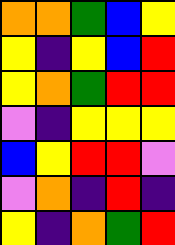[["orange", "orange", "green", "blue", "yellow"], ["yellow", "indigo", "yellow", "blue", "red"], ["yellow", "orange", "green", "red", "red"], ["violet", "indigo", "yellow", "yellow", "yellow"], ["blue", "yellow", "red", "red", "violet"], ["violet", "orange", "indigo", "red", "indigo"], ["yellow", "indigo", "orange", "green", "red"]]